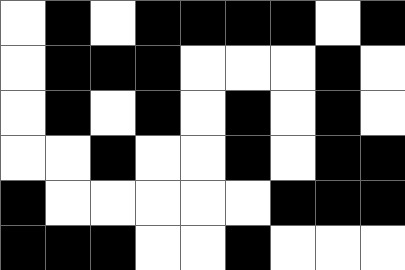[["white", "black", "white", "black", "black", "black", "black", "white", "black"], ["white", "black", "black", "black", "white", "white", "white", "black", "white"], ["white", "black", "white", "black", "white", "black", "white", "black", "white"], ["white", "white", "black", "white", "white", "black", "white", "black", "black"], ["black", "white", "white", "white", "white", "white", "black", "black", "black"], ["black", "black", "black", "white", "white", "black", "white", "white", "white"]]